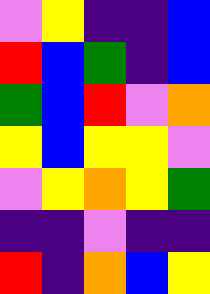[["violet", "yellow", "indigo", "indigo", "blue"], ["red", "blue", "green", "indigo", "blue"], ["green", "blue", "red", "violet", "orange"], ["yellow", "blue", "yellow", "yellow", "violet"], ["violet", "yellow", "orange", "yellow", "green"], ["indigo", "indigo", "violet", "indigo", "indigo"], ["red", "indigo", "orange", "blue", "yellow"]]